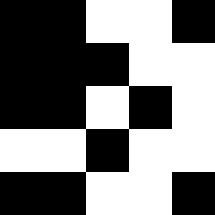[["black", "black", "white", "white", "black"], ["black", "black", "black", "white", "white"], ["black", "black", "white", "black", "white"], ["white", "white", "black", "white", "white"], ["black", "black", "white", "white", "black"]]